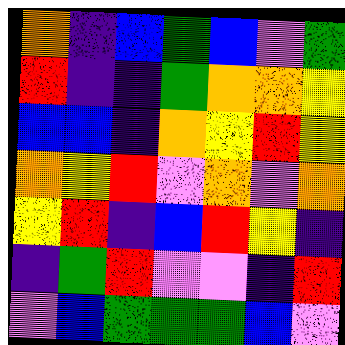[["orange", "indigo", "blue", "green", "blue", "violet", "green"], ["red", "indigo", "indigo", "green", "orange", "orange", "yellow"], ["blue", "blue", "indigo", "orange", "yellow", "red", "yellow"], ["orange", "yellow", "red", "violet", "orange", "violet", "orange"], ["yellow", "red", "indigo", "blue", "red", "yellow", "indigo"], ["indigo", "green", "red", "violet", "violet", "indigo", "red"], ["violet", "blue", "green", "green", "green", "blue", "violet"]]